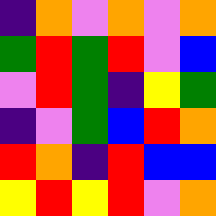[["indigo", "orange", "violet", "orange", "violet", "orange"], ["green", "red", "green", "red", "violet", "blue"], ["violet", "red", "green", "indigo", "yellow", "green"], ["indigo", "violet", "green", "blue", "red", "orange"], ["red", "orange", "indigo", "red", "blue", "blue"], ["yellow", "red", "yellow", "red", "violet", "orange"]]